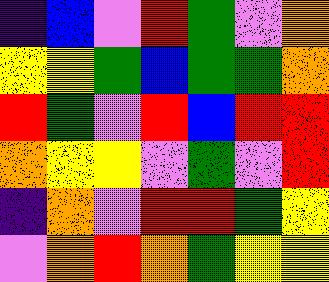[["indigo", "blue", "violet", "red", "green", "violet", "orange"], ["yellow", "yellow", "green", "blue", "green", "green", "orange"], ["red", "green", "violet", "red", "blue", "red", "red"], ["orange", "yellow", "yellow", "violet", "green", "violet", "red"], ["indigo", "orange", "violet", "red", "red", "green", "yellow"], ["violet", "orange", "red", "orange", "green", "yellow", "yellow"]]